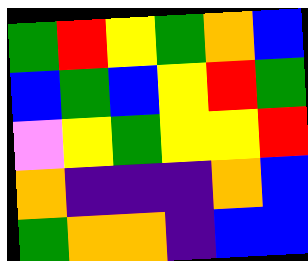[["green", "red", "yellow", "green", "orange", "blue"], ["blue", "green", "blue", "yellow", "red", "green"], ["violet", "yellow", "green", "yellow", "yellow", "red"], ["orange", "indigo", "indigo", "indigo", "orange", "blue"], ["green", "orange", "orange", "indigo", "blue", "blue"]]